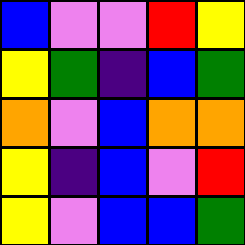[["blue", "violet", "violet", "red", "yellow"], ["yellow", "green", "indigo", "blue", "green"], ["orange", "violet", "blue", "orange", "orange"], ["yellow", "indigo", "blue", "violet", "red"], ["yellow", "violet", "blue", "blue", "green"]]